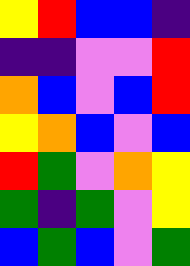[["yellow", "red", "blue", "blue", "indigo"], ["indigo", "indigo", "violet", "violet", "red"], ["orange", "blue", "violet", "blue", "red"], ["yellow", "orange", "blue", "violet", "blue"], ["red", "green", "violet", "orange", "yellow"], ["green", "indigo", "green", "violet", "yellow"], ["blue", "green", "blue", "violet", "green"]]